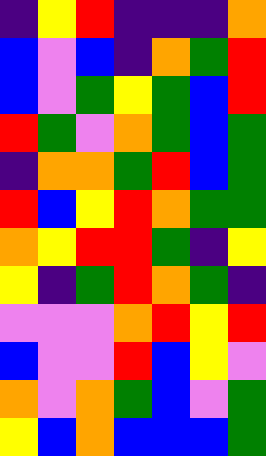[["indigo", "yellow", "red", "indigo", "indigo", "indigo", "orange"], ["blue", "violet", "blue", "indigo", "orange", "green", "red"], ["blue", "violet", "green", "yellow", "green", "blue", "red"], ["red", "green", "violet", "orange", "green", "blue", "green"], ["indigo", "orange", "orange", "green", "red", "blue", "green"], ["red", "blue", "yellow", "red", "orange", "green", "green"], ["orange", "yellow", "red", "red", "green", "indigo", "yellow"], ["yellow", "indigo", "green", "red", "orange", "green", "indigo"], ["violet", "violet", "violet", "orange", "red", "yellow", "red"], ["blue", "violet", "violet", "red", "blue", "yellow", "violet"], ["orange", "violet", "orange", "green", "blue", "violet", "green"], ["yellow", "blue", "orange", "blue", "blue", "blue", "green"]]